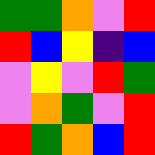[["green", "green", "orange", "violet", "red"], ["red", "blue", "yellow", "indigo", "blue"], ["violet", "yellow", "violet", "red", "green"], ["violet", "orange", "green", "violet", "red"], ["red", "green", "orange", "blue", "red"]]